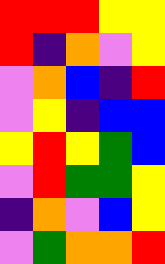[["red", "red", "red", "yellow", "yellow"], ["red", "indigo", "orange", "violet", "yellow"], ["violet", "orange", "blue", "indigo", "red"], ["violet", "yellow", "indigo", "blue", "blue"], ["yellow", "red", "yellow", "green", "blue"], ["violet", "red", "green", "green", "yellow"], ["indigo", "orange", "violet", "blue", "yellow"], ["violet", "green", "orange", "orange", "red"]]